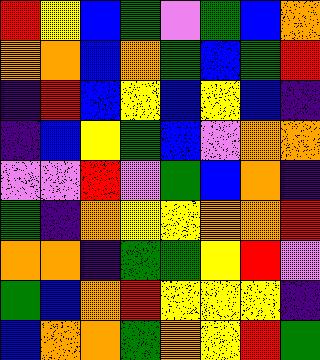[["red", "yellow", "blue", "green", "violet", "green", "blue", "orange"], ["orange", "orange", "blue", "orange", "green", "blue", "green", "red"], ["indigo", "red", "blue", "yellow", "blue", "yellow", "blue", "indigo"], ["indigo", "blue", "yellow", "green", "blue", "violet", "orange", "orange"], ["violet", "violet", "red", "violet", "green", "blue", "orange", "indigo"], ["green", "indigo", "orange", "yellow", "yellow", "orange", "orange", "red"], ["orange", "orange", "indigo", "green", "green", "yellow", "red", "violet"], ["green", "blue", "orange", "red", "yellow", "yellow", "yellow", "indigo"], ["blue", "orange", "orange", "green", "orange", "yellow", "red", "green"]]